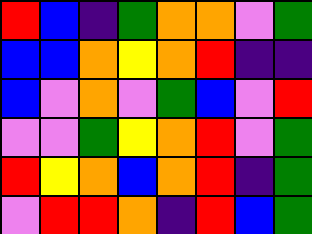[["red", "blue", "indigo", "green", "orange", "orange", "violet", "green"], ["blue", "blue", "orange", "yellow", "orange", "red", "indigo", "indigo"], ["blue", "violet", "orange", "violet", "green", "blue", "violet", "red"], ["violet", "violet", "green", "yellow", "orange", "red", "violet", "green"], ["red", "yellow", "orange", "blue", "orange", "red", "indigo", "green"], ["violet", "red", "red", "orange", "indigo", "red", "blue", "green"]]